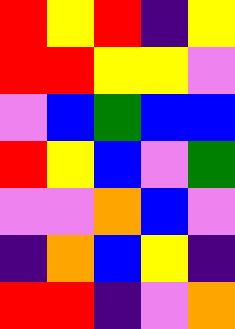[["red", "yellow", "red", "indigo", "yellow"], ["red", "red", "yellow", "yellow", "violet"], ["violet", "blue", "green", "blue", "blue"], ["red", "yellow", "blue", "violet", "green"], ["violet", "violet", "orange", "blue", "violet"], ["indigo", "orange", "blue", "yellow", "indigo"], ["red", "red", "indigo", "violet", "orange"]]